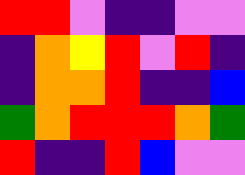[["red", "red", "violet", "indigo", "indigo", "violet", "violet"], ["indigo", "orange", "yellow", "red", "violet", "red", "indigo"], ["indigo", "orange", "orange", "red", "indigo", "indigo", "blue"], ["green", "orange", "red", "red", "red", "orange", "green"], ["red", "indigo", "indigo", "red", "blue", "violet", "violet"]]